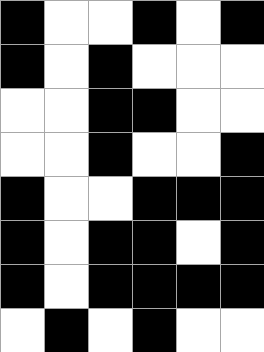[["black", "white", "white", "black", "white", "black"], ["black", "white", "black", "white", "white", "white"], ["white", "white", "black", "black", "white", "white"], ["white", "white", "black", "white", "white", "black"], ["black", "white", "white", "black", "black", "black"], ["black", "white", "black", "black", "white", "black"], ["black", "white", "black", "black", "black", "black"], ["white", "black", "white", "black", "white", "white"]]